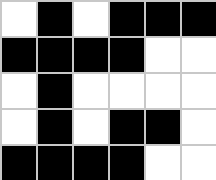[["white", "black", "white", "black", "black", "black"], ["black", "black", "black", "black", "white", "white"], ["white", "black", "white", "white", "white", "white"], ["white", "black", "white", "black", "black", "white"], ["black", "black", "black", "black", "white", "white"]]